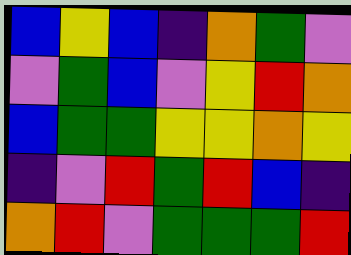[["blue", "yellow", "blue", "indigo", "orange", "green", "violet"], ["violet", "green", "blue", "violet", "yellow", "red", "orange"], ["blue", "green", "green", "yellow", "yellow", "orange", "yellow"], ["indigo", "violet", "red", "green", "red", "blue", "indigo"], ["orange", "red", "violet", "green", "green", "green", "red"]]